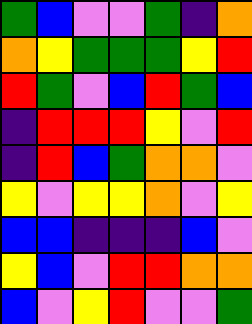[["green", "blue", "violet", "violet", "green", "indigo", "orange"], ["orange", "yellow", "green", "green", "green", "yellow", "red"], ["red", "green", "violet", "blue", "red", "green", "blue"], ["indigo", "red", "red", "red", "yellow", "violet", "red"], ["indigo", "red", "blue", "green", "orange", "orange", "violet"], ["yellow", "violet", "yellow", "yellow", "orange", "violet", "yellow"], ["blue", "blue", "indigo", "indigo", "indigo", "blue", "violet"], ["yellow", "blue", "violet", "red", "red", "orange", "orange"], ["blue", "violet", "yellow", "red", "violet", "violet", "green"]]